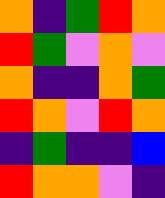[["orange", "indigo", "green", "red", "orange"], ["red", "green", "violet", "orange", "violet"], ["orange", "indigo", "indigo", "orange", "green"], ["red", "orange", "violet", "red", "orange"], ["indigo", "green", "indigo", "indigo", "blue"], ["red", "orange", "orange", "violet", "indigo"]]